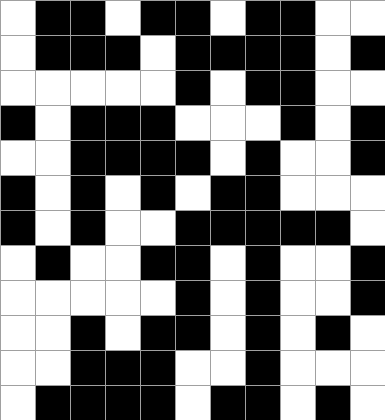[["white", "black", "black", "white", "black", "black", "white", "black", "black", "white", "white"], ["white", "black", "black", "black", "white", "black", "black", "black", "black", "white", "black"], ["white", "white", "white", "white", "white", "black", "white", "black", "black", "white", "white"], ["black", "white", "black", "black", "black", "white", "white", "white", "black", "white", "black"], ["white", "white", "black", "black", "black", "black", "white", "black", "white", "white", "black"], ["black", "white", "black", "white", "black", "white", "black", "black", "white", "white", "white"], ["black", "white", "black", "white", "white", "black", "black", "black", "black", "black", "white"], ["white", "black", "white", "white", "black", "black", "white", "black", "white", "white", "black"], ["white", "white", "white", "white", "white", "black", "white", "black", "white", "white", "black"], ["white", "white", "black", "white", "black", "black", "white", "black", "white", "black", "white"], ["white", "white", "black", "black", "black", "white", "white", "black", "white", "white", "white"], ["white", "black", "black", "black", "black", "white", "black", "black", "white", "black", "white"]]